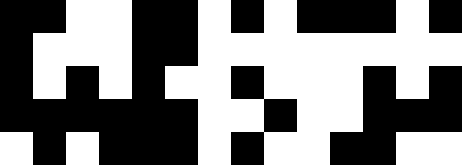[["black", "black", "white", "white", "black", "black", "white", "black", "white", "black", "black", "black", "white", "black"], ["black", "white", "white", "white", "black", "black", "white", "white", "white", "white", "white", "white", "white", "white"], ["black", "white", "black", "white", "black", "white", "white", "black", "white", "white", "white", "black", "white", "black"], ["black", "black", "black", "black", "black", "black", "white", "white", "black", "white", "white", "black", "black", "black"], ["white", "black", "white", "black", "black", "black", "white", "black", "white", "white", "black", "black", "white", "white"]]